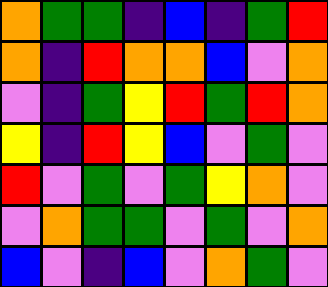[["orange", "green", "green", "indigo", "blue", "indigo", "green", "red"], ["orange", "indigo", "red", "orange", "orange", "blue", "violet", "orange"], ["violet", "indigo", "green", "yellow", "red", "green", "red", "orange"], ["yellow", "indigo", "red", "yellow", "blue", "violet", "green", "violet"], ["red", "violet", "green", "violet", "green", "yellow", "orange", "violet"], ["violet", "orange", "green", "green", "violet", "green", "violet", "orange"], ["blue", "violet", "indigo", "blue", "violet", "orange", "green", "violet"]]